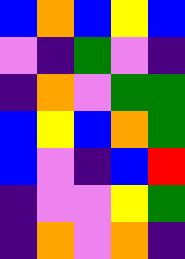[["blue", "orange", "blue", "yellow", "blue"], ["violet", "indigo", "green", "violet", "indigo"], ["indigo", "orange", "violet", "green", "green"], ["blue", "yellow", "blue", "orange", "green"], ["blue", "violet", "indigo", "blue", "red"], ["indigo", "violet", "violet", "yellow", "green"], ["indigo", "orange", "violet", "orange", "indigo"]]